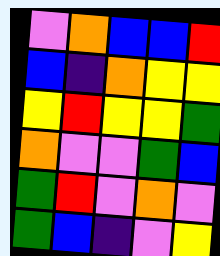[["violet", "orange", "blue", "blue", "red"], ["blue", "indigo", "orange", "yellow", "yellow"], ["yellow", "red", "yellow", "yellow", "green"], ["orange", "violet", "violet", "green", "blue"], ["green", "red", "violet", "orange", "violet"], ["green", "blue", "indigo", "violet", "yellow"]]